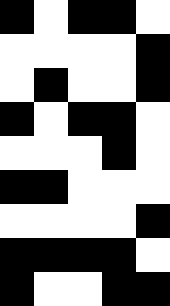[["black", "white", "black", "black", "white"], ["white", "white", "white", "white", "black"], ["white", "black", "white", "white", "black"], ["black", "white", "black", "black", "white"], ["white", "white", "white", "black", "white"], ["black", "black", "white", "white", "white"], ["white", "white", "white", "white", "black"], ["black", "black", "black", "black", "white"], ["black", "white", "white", "black", "black"]]